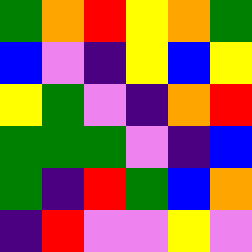[["green", "orange", "red", "yellow", "orange", "green"], ["blue", "violet", "indigo", "yellow", "blue", "yellow"], ["yellow", "green", "violet", "indigo", "orange", "red"], ["green", "green", "green", "violet", "indigo", "blue"], ["green", "indigo", "red", "green", "blue", "orange"], ["indigo", "red", "violet", "violet", "yellow", "violet"]]